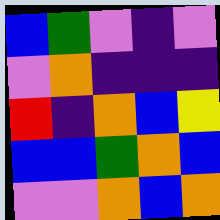[["blue", "green", "violet", "indigo", "violet"], ["violet", "orange", "indigo", "indigo", "indigo"], ["red", "indigo", "orange", "blue", "yellow"], ["blue", "blue", "green", "orange", "blue"], ["violet", "violet", "orange", "blue", "orange"]]